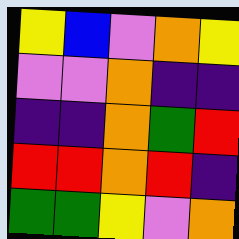[["yellow", "blue", "violet", "orange", "yellow"], ["violet", "violet", "orange", "indigo", "indigo"], ["indigo", "indigo", "orange", "green", "red"], ["red", "red", "orange", "red", "indigo"], ["green", "green", "yellow", "violet", "orange"]]